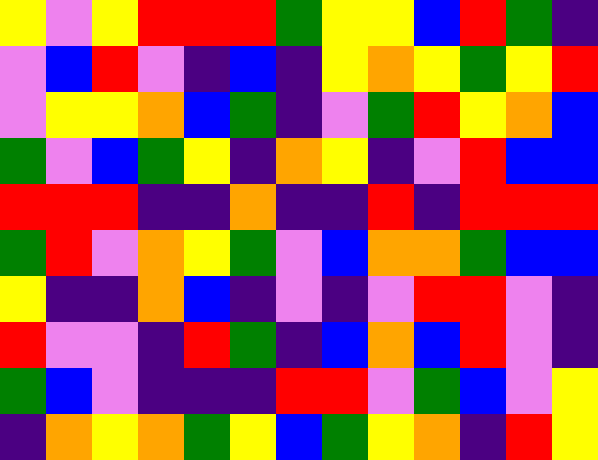[["yellow", "violet", "yellow", "red", "red", "red", "green", "yellow", "yellow", "blue", "red", "green", "indigo"], ["violet", "blue", "red", "violet", "indigo", "blue", "indigo", "yellow", "orange", "yellow", "green", "yellow", "red"], ["violet", "yellow", "yellow", "orange", "blue", "green", "indigo", "violet", "green", "red", "yellow", "orange", "blue"], ["green", "violet", "blue", "green", "yellow", "indigo", "orange", "yellow", "indigo", "violet", "red", "blue", "blue"], ["red", "red", "red", "indigo", "indigo", "orange", "indigo", "indigo", "red", "indigo", "red", "red", "red"], ["green", "red", "violet", "orange", "yellow", "green", "violet", "blue", "orange", "orange", "green", "blue", "blue"], ["yellow", "indigo", "indigo", "orange", "blue", "indigo", "violet", "indigo", "violet", "red", "red", "violet", "indigo"], ["red", "violet", "violet", "indigo", "red", "green", "indigo", "blue", "orange", "blue", "red", "violet", "indigo"], ["green", "blue", "violet", "indigo", "indigo", "indigo", "red", "red", "violet", "green", "blue", "violet", "yellow"], ["indigo", "orange", "yellow", "orange", "green", "yellow", "blue", "green", "yellow", "orange", "indigo", "red", "yellow"]]